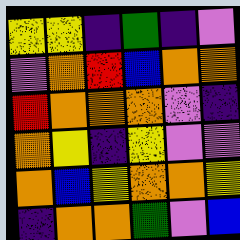[["yellow", "yellow", "indigo", "green", "indigo", "violet"], ["violet", "orange", "red", "blue", "orange", "orange"], ["red", "orange", "orange", "orange", "violet", "indigo"], ["orange", "yellow", "indigo", "yellow", "violet", "violet"], ["orange", "blue", "yellow", "orange", "orange", "yellow"], ["indigo", "orange", "orange", "green", "violet", "blue"]]